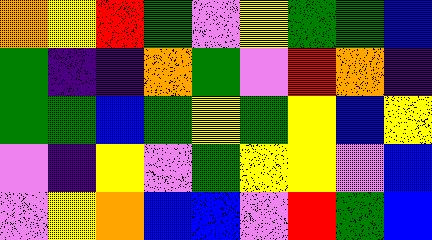[["orange", "yellow", "red", "green", "violet", "yellow", "green", "green", "blue"], ["green", "indigo", "indigo", "orange", "green", "violet", "red", "orange", "indigo"], ["green", "green", "blue", "green", "yellow", "green", "yellow", "blue", "yellow"], ["violet", "indigo", "yellow", "violet", "green", "yellow", "yellow", "violet", "blue"], ["violet", "yellow", "orange", "blue", "blue", "violet", "red", "green", "blue"]]